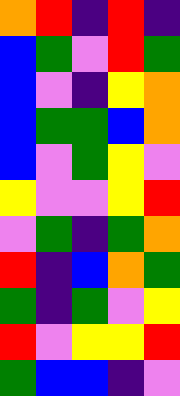[["orange", "red", "indigo", "red", "indigo"], ["blue", "green", "violet", "red", "green"], ["blue", "violet", "indigo", "yellow", "orange"], ["blue", "green", "green", "blue", "orange"], ["blue", "violet", "green", "yellow", "violet"], ["yellow", "violet", "violet", "yellow", "red"], ["violet", "green", "indigo", "green", "orange"], ["red", "indigo", "blue", "orange", "green"], ["green", "indigo", "green", "violet", "yellow"], ["red", "violet", "yellow", "yellow", "red"], ["green", "blue", "blue", "indigo", "violet"]]